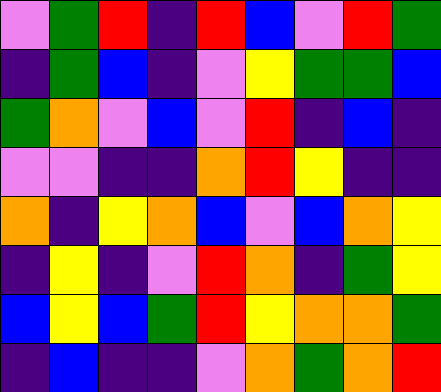[["violet", "green", "red", "indigo", "red", "blue", "violet", "red", "green"], ["indigo", "green", "blue", "indigo", "violet", "yellow", "green", "green", "blue"], ["green", "orange", "violet", "blue", "violet", "red", "indigo", "blue", "indigo"], ["violet", "violet", "indigo", "indigo", "orange", "red", "yellow", "indigo", "indigo"], ["orange", "indigo", "yellow", "orange", "blue", "violet", "blue", "orange", "yellow"], ["indigo", "yellow", "indigo", "violet", "red", "orange", "indigo", "green", "yellow"], ["blue", "yellow", "blue", "green", "red", "yellow", "orange", "orange", "green"], ["indigo", "blue", "indigo", "indigo", "violet", "orange", "green", "orange", "red"]]